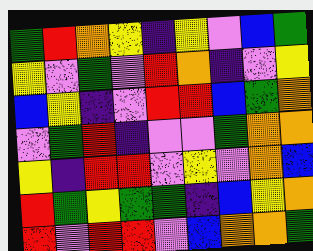[["green", "red", "orange", "yellow", "indigo", "yellow", "violet", "blue", "green"], ["yellow", "violet", "green", "violet", "red", "orange", "indigo", "violet", "yellow"], ["blue", "yellow", "indigo", "violet", "red", "red", "blue", "green", "orange"], ["violet", "green", "red", "indigo", "violet", "violet", "green", "orange", "orange"], ["yellow", "indigo", "red", "red", "violet", "yellow", "violet", "orange", "blue"], ["red", "green", "yellow", "green", "green", "indigo", "blue", "yellow", "orange"], ["red", "violet", "red", "red", "violet", "blue", "orange", "orange", "green"]]